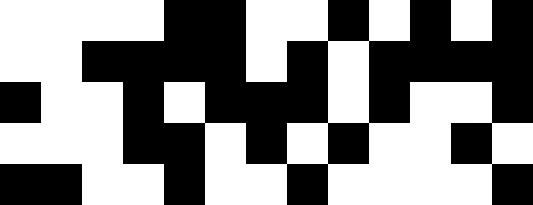[["white", "white", "white", "white", "black", "black", "white", "white", "black", "white", "black", "white", "black"], ["white", "white", "black", "black", "black", "black", "white", "black", "white", "black", "black", "black", "black"], ["black", "white", "white", "black", "white", "black", "black", "black", "white", "black", "white", "white", "black"], ["white", "white", "white", "black", "black", "white", "black", "white", "black", "white", "white", "black", "white"], ["black", "black", "white", "white", "black", "white", "white", "black", "white", "white", "white", "white", "black"]]